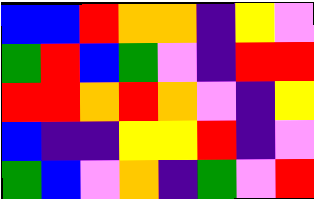[["blue", "blue", "red", "orange", "orange", "indigo", "yellow", "violet"], ["green", "red", "blue", "green", "violet", "indigo", "red", "red"], ["red", "red", "orange", "red", "orange", "violet", "indigo", "yellow"], ["blue", "indigo", "indigo", "yellow", "yellow", "red", "indigo", "violet"], ["green", "blue", "violet", "orange", "indigo", "green", "violet", "red"]]